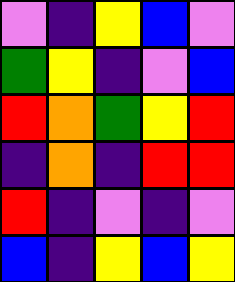[["violet", "indigo", "yellow", "blue", "violet"], ["green", "yellow", "indigo", "violet", "blue"], ["red", "orange", "green", "yellow", "red"], ["indigo", "orange", "indigo", "red", "red"], ["red", "indigo", "violet", "indigo", "violet"], ["blue", "indigo", "yellow", "blue", "yellow"]]